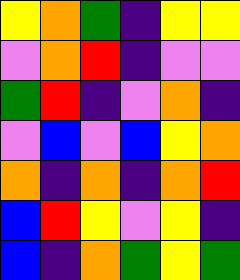[["yellow", "orange", "green", "indigo", "yellow", "yellow"], ["violet", "orange", "red", "indigo", "violet", "violet"], ["green", "red", "indigo", "violet", "orange", "indigo"], ["violet", "blue", "violet", "blue", "yellow", "orange"], ["orange", "indigo", "orange", "indigo", "orange", "red"], ["blue", "red", "yellow", "violet", "yellow", "indigo"], ["blue", "indigo", "orange", "green", "yellow", "green"]]